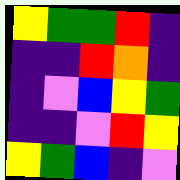[["yellow", "green", "green", "red", "indigo"], ["indigo", "indigo", "red", "orange", "indigo"], ["indigo", "violet", "blue", "yellow", "green"], ["indigo", "indigo", "violet", "red", "yellow"], ["yellow", "green", "blue", "indigo", "violet"]]